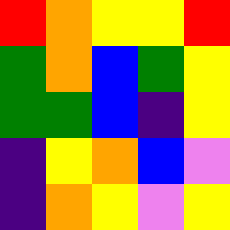[["red", "orange", "yellow", "yellow", "red"], ["green", "orange", "blue", "green", "yellow"], ["green", "green", "blue", "indigo", "yellow"], ["indigo", "yellow", "orange", "blue", "violet"], ["indigo", "orange", "yellow", "violet", "yellow"]]